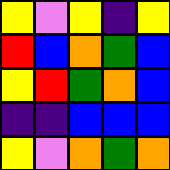[["yellow", "violet", "yellow", "indigo", "yellow"], ["red", "blue", "orange", "green", "blue"], ["yellow", "red", "green", "orange", "blue"], ["indigo", "indigo", "blue", "blue", "blue"], ["yellow", "violet", "orange", "green", "orange"]]